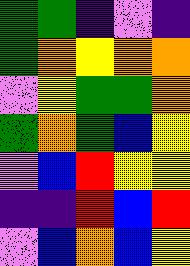[["green", "green", "indigo", "violet", "indigo"], ["green", "orange", "yellow", "orange", "orange"], ["violet", "yellow", "green", "green", "orange"], ["green", "orange", "green", "blue", "yellow"], ["violet", "blue", "red", "yellow", "yellow"], ["indigo", "indigo", "red", "blue", "red"], ["violet", "blue", "orange", "blue", "yellow"]]